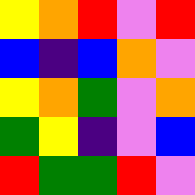[["yellow", "orange", "red", "violet", "red"], ["blue", "indigo", "blue", "orange", "violet"], ["yellow", "orange", "green", "violet", "orange"], ["green", "yellow", "indigo", "violet", "blue"], ["red", "green", "green", "red", "violet"]]